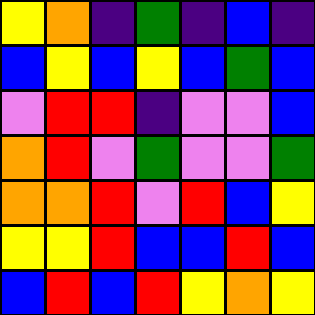[["yellow", "orange", "indigo", "green", "indigo", "blue", "indigo"], ["blue", "yellow", "blue", "yellow", "blue", "green", "blue"], ["violet", "red", "red", "indigo", "violet", "violet", "blue"], ["orange", "red", "violet", "green", "violet", "violet", "green"], ["orange", "orange", "red", "violet", "red", "blue", "yellow"], ["yellow", "yellow", "red", "blue", "blue", "red", "blue"], ["blue", "red", "blue", "red", "yellow", "orange", "yellow"]]